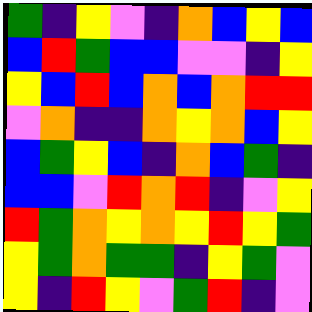[["green", "indigo", "yellow", "violet", "indigo", "orange", "blue", "yellow", "blue"], ["blue", "red", "green", "blue", "blue", "violet", "violet", "indigo", "yellow"], ["yellow", "blue", "red", "blue", "orange", "blue", "orange", "red", "red"], ["violet", "orange", "indigo", "indigo", "orange", "yellow", "orange", "blue", "yellow"], ["blue", "green", "yellow", "blue", "indigo", "orange", "blue", "green", "indigo"], ["blue", "blue", "violet", "red", "orange", "red", "indigo", "violet", "yellow"], ["red", "green", "orange", "yellow", "orange", "yellow", "red", "yellow", "green"], ["yellow", "green", "orange", "green", "green", "indigo", "yellow", "green", "violet"], ["yellow", "indigo", "red", "yellow", "violet", "green", "red", "indigo", "violet"]]